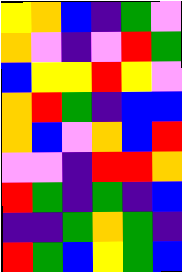[["yellow", "orange", "blue", "indigo", "green", "violet"], ["orange", "violet", "indigo", "violet", "red", "green"], ["blue", "yellow", "yellow", "red", "yellow", "violet"], ["orange", "red", "green", "indigo", "blue", "blue"], ["orange", "blue", "violet", "orange", "blue", "red"], ["violet", "violet", "indigo", "red", "red", "orange"], ["red", "green", "indigo", "green", "indigo", "blue"], ["indigo", "indigo", "green", "orange", "green", "indigo"], ["red", "green", "blue", "yellow", "green", "blue"]]